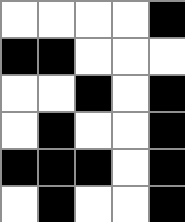[["white", "white", "white", "white", "black"], ["black", "black", "white", "white", "white"], ["white", "white", "black", "white", "black"], ["white", "black", "white", "white", "black"], ["black", "black", "black", "white", "black"], ["white", "black", "white", "white", "black"]]